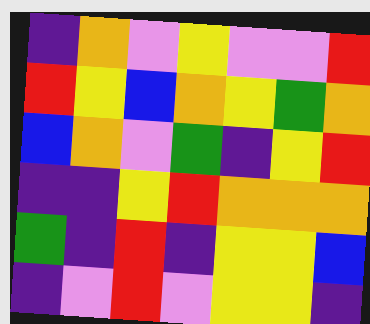[["indigo", "orange", "violet", "yellow", "violet", "violet", "red"], ["red", "yellow", "blue", "orange", "yellow", "green", "orange"], ["blue", "orange", "violet", "green", "indigo", "yellow", "red"], ["indigo", "indigo", "yellow", "red", "orange", "orange", "orange"], ["green", "indigo", "red", "indigo", "yellow", "yellow", "blue"], ["indigo", "violet", "red", "violet", "yellow", "yellow", "indigo"]]